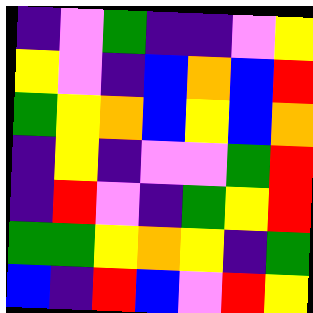[["indigo", "violet", "green", "indigo", "indigo", "violet", "yellow"], ["yellow", "violet", "indigo", "blue", "orange", "blue", "red"], ["green", "yellow", "orange", "blue", "yellow", "blue", "orange"], ["indigo", "yellow", "indigo", "violet", "violet", "green", "red"], ["indigo", "red", "violet", "indigo", "green", "yellow", "red"], ["green", "green", "yellow", "orange", "yellow", "indigo", "green"], ["blue", "indigo", "red", "blue", "violet", "red", "yellow"]]